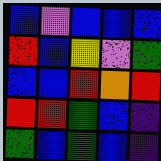[["blue", "violet", "blue", "blue", "blue"], ["red", "blue", "yellow", "violet", "green"], ["blue", "blue", "red", "orange", "red"], ["red", "red", "green", "blue", "indigo"], ["green", "blue", "green", "blue", "indigo"]]